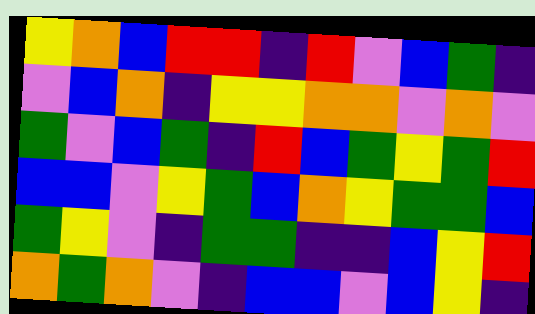[["yellow", "orange", "blue", "red", "red", "indigo", "red", "violet", "blue", "green", "indigo"], ["violet", "blue", "orange", "indigo", "yellow", "yellow", "orange", "orange", "violet", "orange", "violet"], ["green", "violet", "blue", "green", "indigo", "red", "blue", "green", "yellow", "green", "red"], ["blue", "blue", "violet", "yellow", "green", "blue", "orange", "yellow", "green", "green", "blue"], ["green", "yellow", "violet", "indigo", "green", "green", "indigo", "indigo", "blue", "yellow", "red"], ["orange", "green", "orange", "violet", "indigo", "blue", "blue", "violet", "blue", "yellow", "indigo"]]